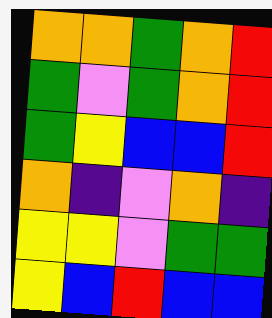[["orange", "orange", "green", "orange", "red"], ["green", "violet", "green", "orange", "red"], ["green", "yellow", "blue", "blue", "red"], ["orange", "indigo", "violet", "orange", "indigo"], ["yellow", "yellow", "violet", "green", "green"], ["yellow", "blue", "red", "blue", "blue"]]